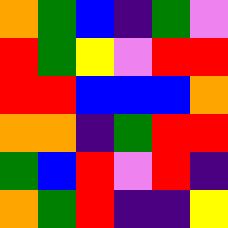[["orange", "green", "blue", "indigo", "green", "violet"], ["red", "green", "yellow", "violet", "red", "red"], ["red", "red", "blue", "blue", "blue", "orange"], ["orange", "orange", "indigo", "green", "red", "red"], ["green", "blue", "red", "violet", "red", "indigo"], ["orange", "green", "red", "indigo", "indigo", "yellow"]]